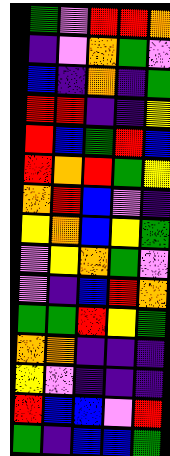[["green", "violet", "red", "red", "orange"], ["indigo", "violet", "orange", "green", "violet"], ["blue", "indigo", "orange", "indigo", "green"], ["red", "red", "indigo", "indigo", "yellow"], ["red", "blue", "green", "red", "blue"], ["red", "orange", "red", "green", "yellow"], ["orange", "red", "blue", "violet", "indigo"], ["yellow", "orange", "blue", "yellow", "green"], ["violet", "yellow", "orange", "green", "violet"], ["violet", "indigo", "blue", "red", "orange"], ["green", "green", "red", "yellow", "green"], ["orange", "orange", "indigo", "indigo", "indigo"], ["yellow", "violet", "indigo", "indigo", "indigo"], ["red", "blue", "blue", "violet", "red"], ["green", "indigo", "blue", "blue", "green"]]